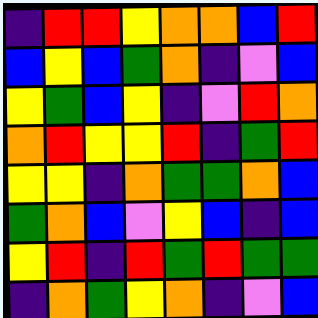[["indigo", "red", "red", "yellow", "orange", "orange", "blue", "red"], ["blue", "yellow", "blue", "green", "orange", "indigo", "violet", "blue"], ["yellow", "green", "blue", "yellow", "indigo", "violet", "red", "orange"], ["orange", "red", "yellow", "yellow", "red", "indigo", "green", "red"], ["yellow", "yellow", "indigo", "orange", "green", "green", "orange", "blue"], ["green", "orange", "blue", "violet", "yellow", "blue", "indigo", "blue"], ["yellow", "red", "indigo", "red", "green", "red", "green", "green"], ["indigo", "orange", "green", "yellow", "orange", "indigo", "violet", "blue"]]